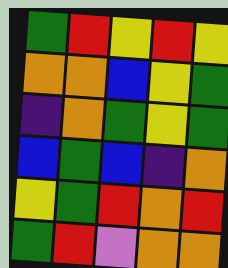[["green", "red", "yellow", "red", "yellow"], ["orange", "orange", "blue", "yellow", "green"], ["indigo", "orange", "green", "yellow", "green"], ["blue", "green", "blue", "indigo", "orange"], ["yellow", "green", "red", "orange", "red"], ["green", "red", "violet", "orange", "orange"]]